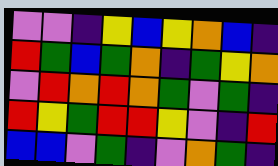[["violet", "violet", "indigo", "yellow", "blue", "yellow", "orange", "blue", "indigo"], ["red", "green", "blue", "green", "orange", "indigo", "green", "yellow", "orange"], ["violet", "red", "orange", "red", "orange", "green", "violet", "green", "indigo"], ["red", "yellow", "green", "red", "red", "yellow", "violet", "indigo", "red"], ["blue", "blue", "violet", "green", "indigo", "violet", "orange", "green", "indigo"]]